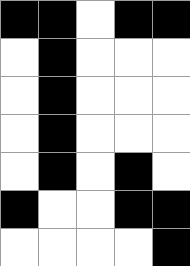[["black", "black", "white", "black", "black"], ["white", "black", "white", "white", "white"], ["white", "black", "white", "white", "white"], ["white", "black", "white", "white", "white"], ["white", "black", "white", "black", "white"], ["black", "white", "white", "black", "black"], ["white", "white", "white", "white", "black"]]